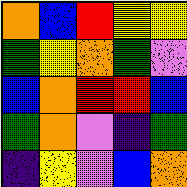[["orange", "blue", "red", "yellow", "yellow"], ["green", "yellow", "orange", "green", "violet"], ["blue", "orange", "red", "red", "blue"], ["green", "orange", "violet", "indigo", "green"], ["indigo", "yellow", "violet", "blue", "orange"]]